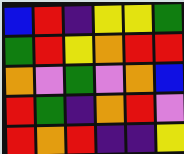[["blue", "red", "indigo", "yellow", "yellow", "green"], ["green", "red", "yellow", "orange", "red", "red"], ["orange", "violet", "green", "violet", "orange", "blue"], ["red", "green", "indigo", "orange", "red", "violet"], ["red", "orange", "red", "indigo", "indigo", "yellow"]]